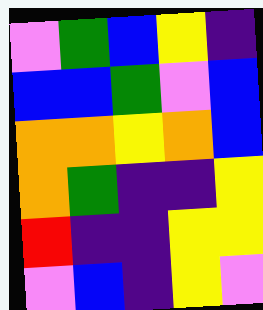[["violet", "green", "blue", "yellow", "indigo"], ["blue", "blue", "green", "violet", "blue"], ["orange", "orange", "yellow", "orange", "blue"], ["orange", "green", "indigo", "indigo", "yellow"], ["red", "indigo", "indigo", "yellow", "yellow"], ["violet", "blue", "indigo", "yellow", "violet"]]